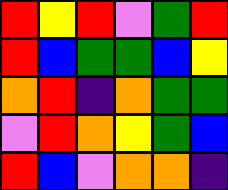[["red", "yellow", "red", "violet", "green", "red"], ["red", "blue", "green", "green", "blue", "yellow"], ["orange", "red", "indigo", "orange", "green", "green"], ["violet", "red", "orange", "yellow", "green", "blue"], ["red", "blue", "violet", "orange", "orange", "indigo"]]